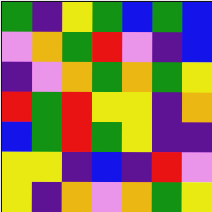[["green", "indigo", "yellow", "green", "blue", "green", "blue"], ["violet", "orange", "green", "red", "violet", "indigo", "blue"], ["indigo", "violet", "orange", "green", "orange", "green", "yellow"], ["red", "green", "red", "yellow", "yellow", "indigo", "orange"], ["blue", "green", "red", "green", "yellow", "indigo", "indigo"], ["yellow", "yellow", "indigo", "blue", "indigo", "red", "violet"], ["yellow", "indigo", "orange", "violet", "orange", "green", "yellow"]]